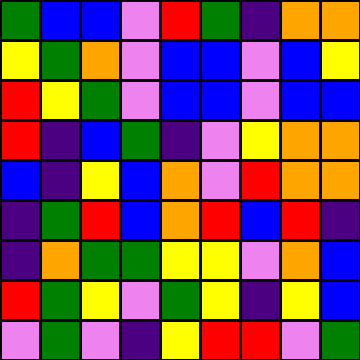[["green", "blue", "blue", "violet", "red", "green", "indigo", "orange", "orange"], ["yellow", "green", "orange", "violet", "blue", "blue", "violet", "blue", "yellow"], ["red", "yellow", "green", "violet", "blue", "blue", "violet", "blue", "blue"], ["red", "indigo", "blue", "green", "indigo", "violet", "yellow", "orange", "orange"], ["blue", "indigo", "yellow", "blue", "orange", "violet", "red", "orange", "orange"], ["indigo", "green", "red", "blue", "orange", "red", "blue", "red", "indigo"], ["indigo", "orange", "green", "green", "yellow", "yellow", "violet", "orange", "blue"], ["red", "green", "yellow", "violet", "green", "yellow", "indigo", "yellow", "blue"], ["violet", "green", "violet", "indigo", "yellow", "red", "red", "violet", "green"]]